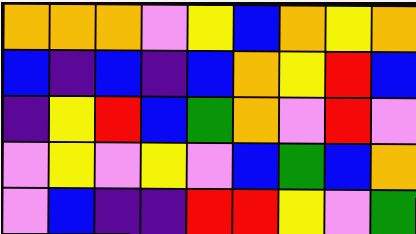[["orange", "orange", "orange", "violet", "yellow", "blue", "orange", "yellow", "orange"], ["blue", "indigo", "blue", "indigo", "blue", "orange", "yellow", "red", "blue"], ["indigo", "yellow", "red", "blue", "green", "orange", "violet", "red", "violet"], ["violet", "yellow", "violet", "yellow", "violet", "blue", "green", "blue", "orange"], ["violet", "blue", "indigo", "indigo", "red", "red", "yellow", "violet", "green"]]